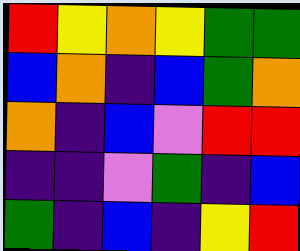[["red", "yellow", "orange", "yellow", "green", "green"], ["blue", "orange", "indigo", "blue", "green", "orange"], ["orange", "indigo", "blue", "violet", "red", "red"], ["indigo", "indigo", "violet", "green", "indigo", "blue"], ["green", "indigo", "blue", "indigo", "yellow", "red"]]